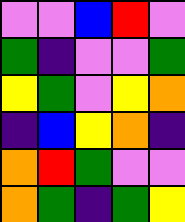[["violet", "violet", "blue", "red", "violet"], ["green", "indigo", "violet", "violet", "green"], ["yellow", "green", "violet", "yellow", "orange"], ["indigo", "blue", "yellow", "orange", "indigo"], ["orange", "red", "green", "violet", "violet"], ["orange", "green", "indigo", "green", "yellow"]]